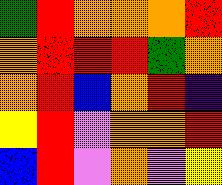[["green", "red", "orange", "orange", "orange", "red"], ["orange", "red", "red", "red", "green", "orange"], ["orange", "red", "blue", "orange", "red", "indigo"], ["yellow", "red", "violet", "orange", "orange", "red"], ["blue", "red", "violet", "orange", "violet", "yellow"]]